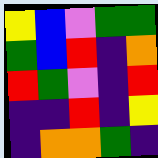[["yellow", "blue", "violet", "green", "green"], ["green", "blue", "red", "indigo", "orange"], ["red", "green", "violet", "indigo", "red"], ["indigo", "indigo", "red", "indigo", "yellow"], ["indigo", "orange", "orange", "green", "indigo"]]